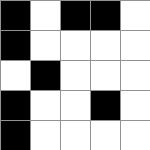[["black", "white", "black", "black", "white"], ["black", "white", "white", "white", "white"], ["white", "black", "white", "white", "white"], ["black", "white", "white", "black", "white"], ["black", "white", "white", "white", "white"]]